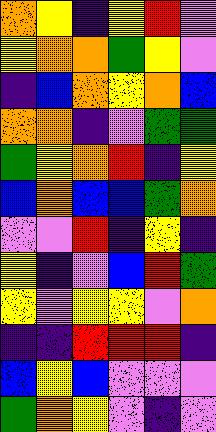[["orange", "yellow", "indigo", "yellow", "red", "violet"], ["yellow", "orange", "orange", "green", "yellow", "violet"], ["indigo", "blue", "orange", "yellow", "orange", "blue"], ["orange", "orange", "indigo", "violet", "green", "green"], ["green", "yellow", "orange", "red", "indigo", "yellow"], ["blue", "orange", "blue", "blue", "green", "orange"], ["violet", "violet", "red", "indigo", "yellow", "indigo"], ["yellow", "indigo", "violet", "blue", "red", "green"], ["yellow", "violet", "yellow", "yellow", "violet", "orange"], ["indigo", "indigo", "red", "red", "red", "indigo"], ["blue", "yellow", "blue", "violet", "violet", "violet"], ["green", "orange", "yellow", "violet", "indigo", "violet"]]